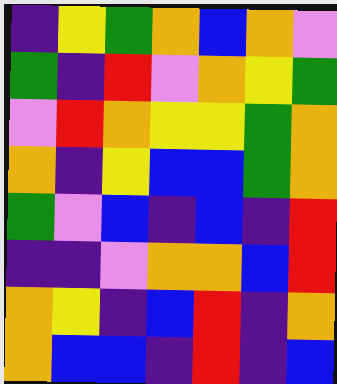[["indigo", "yellow", "green", "orange", "blue", "orange", "violet"], ["green", "indigo", "red", "violet", "orange", "yellow", "green"], ["violet", "red", "orange", "yellow", "yellow", "green", "orange"], ["orange", "indigo", "yellow", "blue", "blue", "green", "orange"], ["green", "violet", "blue", "indigo", "blue", "indigo", "red"], ["indigo", "indigo", "violet", "orange", "orange", "blue", "red"], ["orange", "yellow", "indigo", "blue", "red", "indigo", "orange"], ["orange", "blue", "blue", "indigo", "red", "indigo", "blue"]]